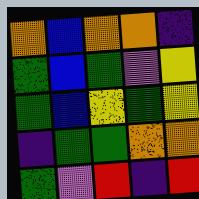[["orange", "blue", "orange", "orange", "indigo"], ["green", "blue", "green", "violet", "yellow"], ["green", "blue", "yellow", "green", "yellow"], ["indigo", "green", "green", "orange", "orange"], ["green", "violet", "red", "indigo", "red"]]